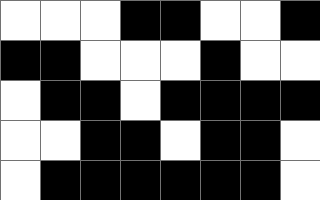[["white", "white", "white", "black", "black", "white", "white", "black"], ["black", "black", "white", "white", "white", "black", "white", "white"], ["white", "black", "black", "white", "black", "black", "black", "black"], ["white", "white", "black", "black", "white", "black", "black", "white"], ["white", "black", "black", "black", "black", "black", "black", "white"]]